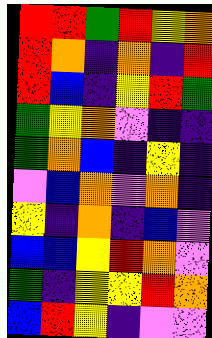[["red", "red", "green", "red", "yellow", "orange"], ["red", "orange", "indigo", "orange", "indigo", "red"], ["red", "blue", "indigo", "yellow", "red", "green"], ["green", "yellow", "orange", "violet", "indigo", "indigo"], ["green", "orange", "blue", "indigo", "yellow", "indigo"], ["violet", "blue", "orange", "violet", "orange", "indigo"], ["yellow", "indigo", "orange", "indigo", "blue", "violet"], ["blue", "blue", "yellow", "red", "orange", "violet"], ["green", "indigo", "yellow", "yellow", "red", "orange"], ["blue", "red", "yellow", "indigo", "violet", "violet"]]